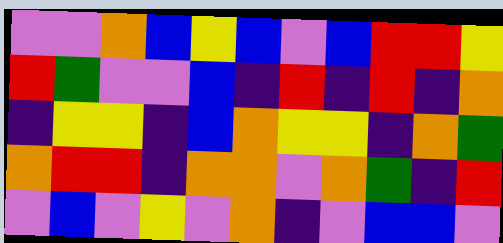[["violet", "violet", "orange", "blue", "yellow", "blue", "violet", "blue", "red", "red", "yellow"], ["red", "green", "violet", "violet", "blue", "indigo", "red", "indigo", "red", "indigo", "orange"], ["indigo", "yellow", "yellow", "indigo", "blue", "orange", "yellow", "yellow", "indigo", "orange", "green"], ["orange", "red", "red", "indigo", "orange", "orange", "violet", "orange", "green", "indigo", "red"], ["violet", "blue", "violet", "yellow", "violet", "orange", "indigo", "violet", "blue", "blue", "violet"]]